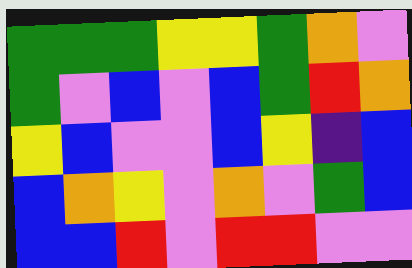[["green", "green", "green", "yellow", "yellow", "green", "orange", "violet"], ["green", "violet", "blue", "violet", "blue", "green", "red", "orange"], ["yellow", "blue", "violet", "violet", "blue", "yellow", "indigo", "blue"], ["blue", "orange", "yellow", "violet", "orange", "violet", "green", "blue"], ["blue", "blue", "red", "violet", "red", "red", "violet", "violet"]]